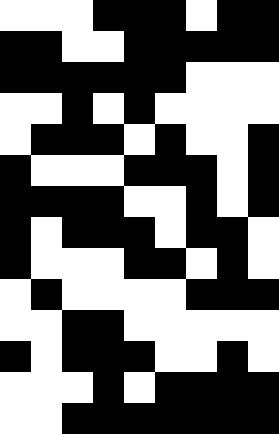[["white", "white", "white", "black", "black", "black", "white", "black", "black"], ["black", "black", "white", "white", "black", "black", "black", "black", "black"], ["black", "black", "black", "black", "black", "black", "white", "white", "white"], ["white", "white", "black", "white", "black", "white", "white", "white", "white"], ["white", "black", "black", "black", "white", "black", "white", "white", "black"], ["black", "white", "white", "white", "black", "black", "black", "white", "black"], ["black", "black", "black", "black", "white", "white", "black", "white", "black"], ["black", "white", "black", "black", "black", "white", "black", "black", "white"], ["black", "white", "white", "white", "black", "black", "white", "black", "white"], ["white", "black", "white", "white", "white", "white", "black", "black", "black"], ["white", "white", "black", "black", "white", "white", "white", "white", "white"], ["black", "white", "black", "black", "black", "white", "white", "black", "white"], ["white", "white", "white", "black", "white", "black", "black", "black", "black"], ["white", "white", "black", "black", "black", "black", "black", "black", "black"]]